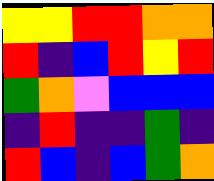[["yellow", "yellow", "red", "red", "orange", "orange"], ["red", "indigo", "blue", "red", "yellow", "red"], ["green", "orange", "violet", "blue", "blue", "blue"], ["indigo", "red", "indigo", "indigo", "green", "indigo"], ["red", "blue", "indigo", "blue", "green", "orange"]]